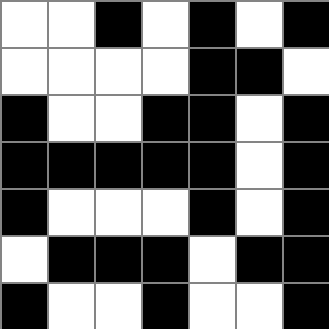[["white", "white", "black", "white", "black", "white", "black"], ["white", "white", "white", "white", "black", "black", "white"], ["black", "white", "white", "black", "black", "white", "black"], ["black", "black", "black", "black", "black", "white", "black"], ["black", "white", "white", "white", "black", "white", "black"], ["white", "black", "black", "black", "white", "black", "black"], ["black", "white", "white", "black", "white", "white", "black"]]